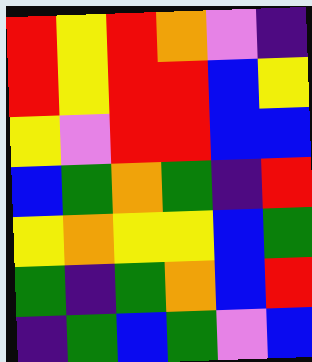[["red", "yellow", "red", "orange", "violet", "indigo"], ["red", "yellow", "red", "red", "blue", "yellow"], ["yellow", "violet", "red", "red", "blue", "blue"], ["blue", "green", "orange", "green", "indigo", "red"], ["yellow", "orange", "yellow", "yellow", "blue", "green"], ["green", "indigo", "green", "orange", "blue", "red"], ["indigo", "green", "blue", "green", "violet", "blue"]]